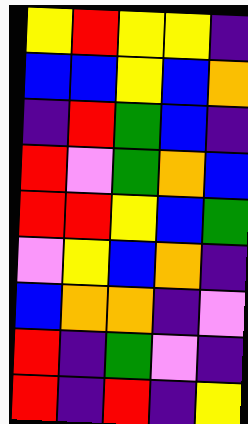[["yellow", "red", "yellow", "yellow", "indigo"], ["blue", "blue", "yellow", "blue", "orange"], ["indigo", "red", "green", "blue", "indigo"], ["red", "violet", "green", "orange", "blue"], ["red", "red", "yellow", "blue", "green"], ["violet", "yellow", "blue", "orange", "indigo"], ["blue", "orange", "orange", "indigo", "violet"], ["red", "indigo", "green", "violet", "indigo"], ["red", "indigo", "red", "indigo", "yellow"]]